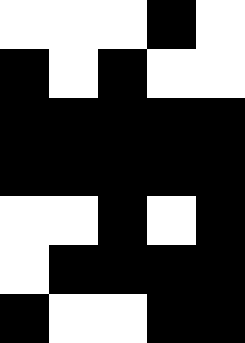[["white", "white", "white", "black", "white"], ["black", "white", "black", "white", "white"], ["black", "black", "black", "black", "black"], ["black", "black", "black", "black", "black"], ["white", "white", "black", "white", "black"], ["white", "black", "black", "black", "black"], ["black", "white", "white", "black", "black"]]